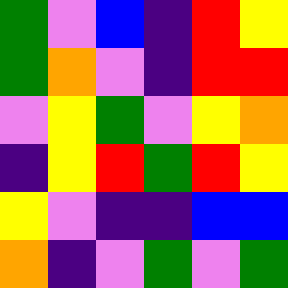[["green", "violet", "blue", "indigo", "red", "yellow"], ["green", "orange", "violet", "indigo", "red", "red"], ["violet", "yellow", "green", "violet", "yellow", "orange"], ["indigo", "yellow", "red", "green", "red", "yellow"], ["yellow", "violet", "indigo", "indigo", "blue", "blue"], ["orange", "indigo", "violet", "green", "violet", "green"]]